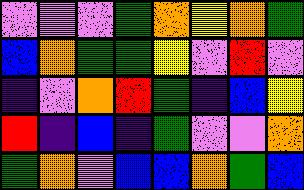[["violet", "violet", "violet", "green", "orange", "yellow", "orange", "green"], ["blue", "orange", "green", "green", "yellow", "violet", "red", "violet"], ["indigo", "violet", "orange", "red", "green", "indigo", "blue", "yellow"], ["red", "indigo", "blue", "indigo", "green", "violet", "violet", "orange"], ["green", "orange", "violet", "blue", "blue", "orange", "green", "blue"]]